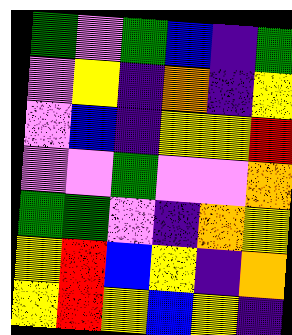[["green", "violet", "green", "blue", "indigo", "green"], ["violet", "yellow", "indigo", "orange", "indigo", "yellow"], ["violet", "blue", "indigo", "yellow", "yellow", "red"], ["violet", "violet", "green", "violet", "violet", "orange"], ["green", "green", "violet", "indigo", "orange", "yellow"], ["yellow", "red", "blue", "yellow", "indigo", "orange"], ["yellow", "red", "yellow", "blue", "yellow", "indigo"]]